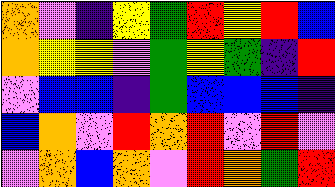[["orange", "violet", "indigo", "yellow", "green", "red", "yellow", "red", "blue"], ["orange", "yellow", "yellow", "violet", "green", "yellow", "green", "indigo", "red"], ["violet", "blue", "blue", "indigo", "green", "blue", "blue", "blue", "indigo"], ["blue", "orange", "violet", "red", "orange", "red", "violet", "red", "violet"], ["violet", "orange", "blue", "orange", "violet", "red", "orange", "green", "red"]]